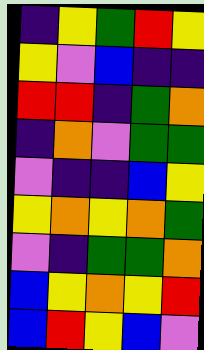[["indigo", "yellow", "green", "red", "yellow"], ["yellow", "violet", "blue", "indigo", "indigo"], ["red", "red", "indigo", "green", "orange"], ["indigo", "orange", "violet", "green", "green"], ["violet", "indigo", "indigo", "blue", "yellow"], ["yellow", "orange", "yellow", "orange", "green"], ["violet", "indigo", "green", "green", "orange"], ["blue", "yellow", "orange", "yellow", "red"], ["blue", "red", "yellow", "blue", "violet"]]